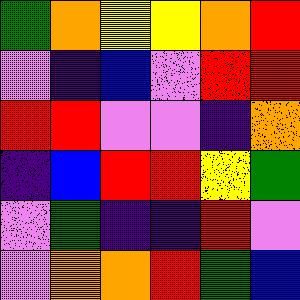[["green", "orange", "yellow", "yellow", "orange", "red"], ["violet", "indigo", "blue", "violet", "red", "red"], ["red", "red", "violet", "violet", "indigo", "orange"], ["indigo", "blue", "red", "red", "yellow", "green"], ["violet", "green", "indigo", "indigo", "red", "violet"], ["violet", "orange", "orange", "red", "green", "blue"]]